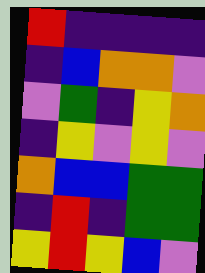[["red", "indigo", "indigo", "indigo", "indigo"], ["indigo", "blue", "orange", "orange", "violet"], ["violet", "green", "indigo", "yellow", "orange"], ["indigo", "yellow", "violet", "yellow", "violet"], ["orange", "blue", "blue", "green", "green"], ["indigo", "red", "indigo", "green", "green"], ["yellow", "red", "yellow", "blue", "violet"]]